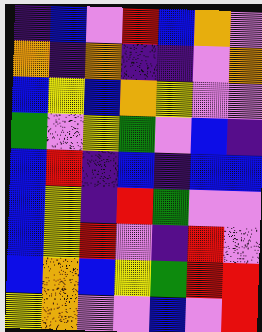[["indigo", "blue", "violet", "red", "blue", "orange", "violet"], ["orange", "indigo", "orange", "indigo", "indigo", "violet", "orange"], ["blue", "yellow", "blue", "orange", "yellow", "violet", "violet"], ["green", "violet", "yellow", "green", "violet", "blue", "indigo"], ["blue", "red", "indigo", "blue", "indigo", "blue", "blue"], ["blue", "yellow", "indigo", "red", "green", "violet", "violet"], ["blue", "yellow", "red", "violet", "indigo", "red", "violet"], ["blue", "orange", "blue", "yellow", "green", "red", "red"], ["yellow", "orange", "violet", "violet", "blue", "violet", "red"]]